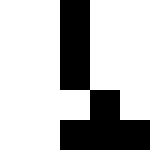[["white", "white", "black", "white", "white"], ["white", "white", "black", "white", "white"], ["white", "white", "black", "white", "white"], ["white", "white", "white", "black", "white"], ["white", "white", "black", "black", "black"]]